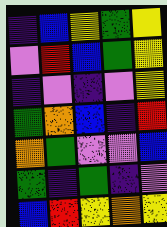[["indigo", "blue", "yellow", "green", "yellow"], ["violet", "red", "blue", "green", "yellow"], ["indigo", "violet", "indigo", "violet", "yellow"], ["green", "orange", "blue", "indigo", "red"], ["orange", "green", "violet", "violet", "blue"], ["green", "indigo", "green", "indigo", "violet"], ["blue", "red", "yellow", "orange", "yellow"]]